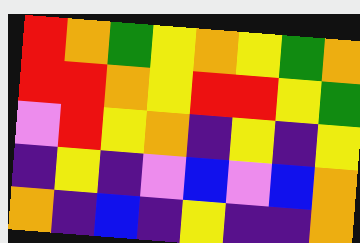[["red", "orange", "green", "yellow", "orange", "yellow", "green", "orange"], ["red", "red", "orange", "yellow", "red", "red", "yellow", "green"], ["violet", "red", "yellow", "orange", "indigo", "yellow", "indigo", "yellow"], ["indigo", "yellow", "indigo", "violet", "blue", "violet", "blue", "orange"], ["orange", "indigo", "blue", "indigo", "yellow", "indigo", "indigo", "orange"]]